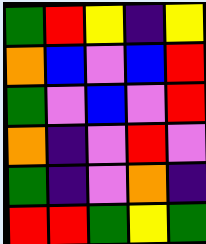[["green", "red", "yellow", "indigo", "yellow"], ["orange", "blue", "violet", "blue", "red"], ["green", "violet", "blue", "violet", "red"], ["orange", "indigo", "violet", "red", "violet"], ["green", "indigo", "violet", "orange", "indigo"], ["red", "red", "green", "yellow", "green"]]